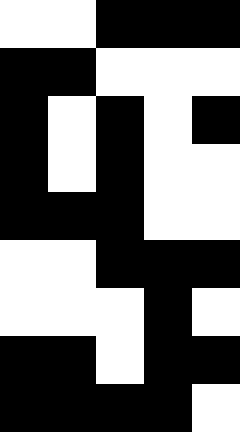[["white", "white", "black", "black", "black"], ["black", "black", "white", "white", "white"], ["black", "white", "black", "white", "black"], ["black", "white", "black", "white", "white"], ["black", "black", "black", "white", "white"], ["white", "white", "black", "black", "black"], ["white", "white", "white", "black", "white"], ["black", "black", "white", "black", "black"], ["black", "black", "black", "black", "white"]]